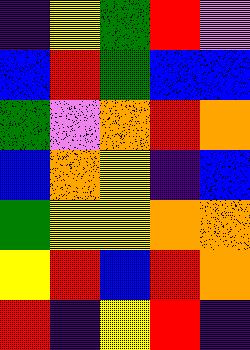[["indigo", "yellow", "green", "red", "violet"], ["blue", "red", "green", "blue", "blue"], ["green", "violet", "orange", "red", "orange"], ["blue", "orange", "yellow", "indigo", "blue"], ["green", "yellow", "yellow", "orange", "orange"], ["yellow", "red", "blue", "red", "orange"], ["red", "indigo", "yellow", "red", "indigo"]]